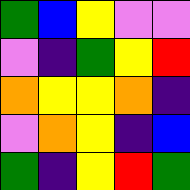[["green", "blue", "yellow", "violet", "violet"], ["violet", "indigo", "green", "yellow", "red"], ["orange", "yellow", "yellow", "orange", "indigo"], ["violet", "orange", "yellow", "indigo", "blue"], ["green", "indigo", "yellow", "red", "green"]]